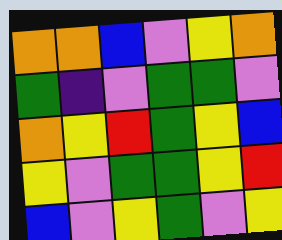[["orange", "orange", "blue", "violet", "yellow", "orange"], ["green", "indigo", "violet", "green", "green", "violet"], ["orange", "yellow", "red", "green", "yellow", "blue"], ["yellow", "violet", "green", "green", "yellow", "red"], ["blue", "violet", "yellow", "green", "violet", "yellow"]]